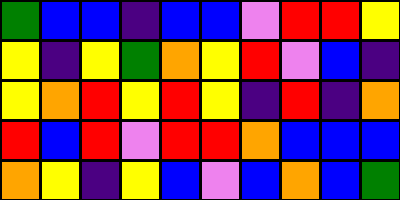[["green", "blue", "blue", "indigo", "blue", "blue", "violet", "red", "red", "yellow"], ["yellow", "indigo", "yellow", "green", "orange", "yellow", "red", "violet", "blue", "indigo"], ["yellow", "orange", "red", "yellow", "red", "yellow", "indigo", "red", "indigo", "orange"], ["red", "blue", "red", "violet", "red", "red", "orange", "blue", "blue", "blue"], ["orange", "yellow", "indigo", "yellow", "blue", "violet", "blue", "orange", "blue", "green"]]